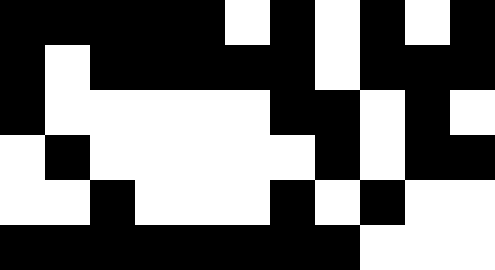[["black", "black", "black", "black", "black", "white", "black", "white", "black", "white", "black"], ["black", "white", "black", "black", "black", "black", "black", "white", "black", "black", "black"], ["black", "white", "white", "white", "white", "white", "black", "black", "white", "black", "white"], ["white", "black", "white", "white", "white", "white", "white", "black", "white", "black", "black"], ["white", "white", "black", "white", "white", "white", "black", "white", "black", "white", "white"], ["black", "black", "black", "black", "black", "black", "black", "black", "white", "white", "white"]]